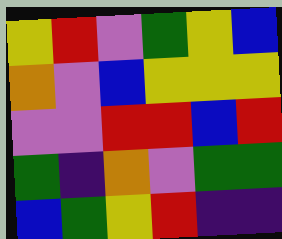[["yellow", "red", "violet", "green", "yellow", "blue"], ["orange", "violet", "blue", "yellow", "yellow", "yellow"], ["violet", "violet", "red", "red", "blue", "red"], ["green", "indigo", "orange", "violet", "green", "green"], ["blue", "green", "yellow", "red", "indigo", "indigo"]]